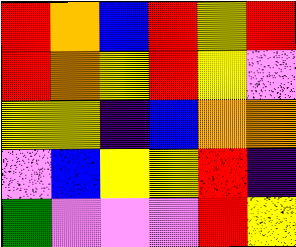[["red", "orange", "blue", "red", "yellow", "red"], ["red", "orange", "yellow", "red", "yellow", "violet"], ["yellow", "yellow", "indigo", "blue", "orange", "orange"], ["violet", "blue", "yellow", "yellow", "red", "indigo"], ["green", "violet", "violet", "violet", "red", "yellow"]]